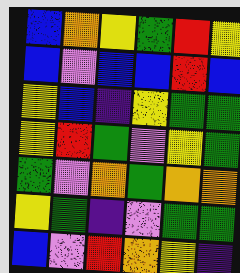[["blue", "orange", "yellow", "green", "red", "yellow"], ["blue", "violet", "blue", "blue", "red", "blue"], ["yellow", "blue", "indigo", "yellow", "green", "green"], ["yellow", "red", "green", "violet", "yellow", "green"], ["green", "violet", "orange", "green", "orange", "orange"], ["yellow", "green", "indigo", "violet", "green", "green"], ["blue", "violet", "red", "orange", "yellow", "indigo"]]